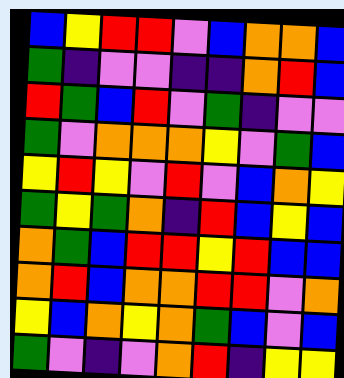[["blue", "yellow", "red", "red", "violet", "blue", "orange", "orange", "blue"], ["green", "indigo", "violet", "violet", "indigo", "indigo", "orange", "red", "blue"], ["red", "green", "blue", "red", "violet", "green", "indigo", "violet", "violet"], ["green", "violet", "orange", "orange", "orange", "yellow", "violet", "green", "blue"], ["yellow", "red", "yellow", "violet", "red", "violet", "blue", "orange", "yellow"], ["green", "yellow", "green", "orange", "indigo", "red", "blue", "yellow", "blue"], ["orange", "green", "blue", "red", "red", "yellow", "red", "blue", "blue"], ["orange", "red", "blue", "orange", "orange", "red", "red", "violet", "orange"], ["yellow", "blue", "orange", "yellow", "orange", "green", "blue", "violet", "blue"], ["green", "violet", "indigo", "violet", "orange", "red", "indigo", "yellow", "yellow"]]